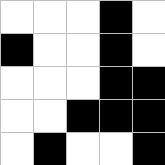[["white", "white", "white", "black", "white"], ["black", "white", "white", "black", "white"], ["white", "white", "white", "black", "black"], ["white", "white", "black", "black", "black"], ["white", "black", "white", "white", "black"]]